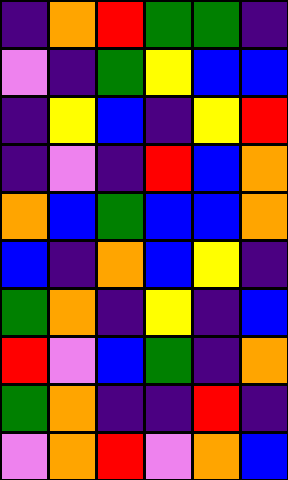[["indigo", "orange", "red", "green", "green", "indigo"], ["violet", "indigo", "green", "yellow", "blue", "blue"], ["indigo", "yellow", "blue", "indigo", "yellow", "red"], ["indigo", "violet", "indigo", "red", "blue", "orange"], ["orange", "blue", "green", "blue", "blue", "orange"], ["blue", "indigo", "orange", "blue", "yellow", "indigo"], ["green", "orange", "indigo", "yellow", "indigo", "blue"], ["red", "violet", "blue", "green", "indigo", "orange"], ["green", "orange", "indigo", "indigo", "red", "indigo"], ["violet", "orange", "red", "violet", "orange", "blue"]]